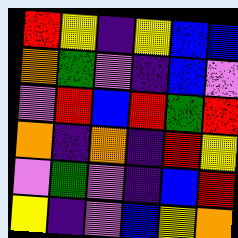[["red", "yellow", "indigo", "yellow", "blue", "blue"], ["orange", "green", "violet", "indigo", "blue", "violet"], ["violet", "red", "blue", "red", "green", "red"], ["orange", "indigo", "orange", "indigo", "red", "yellow"], ["violet", "green", "violet", "indigo", "blue", "red"], ["yellow", "indigo", "violet", "blue", "yellow", "orange"]]